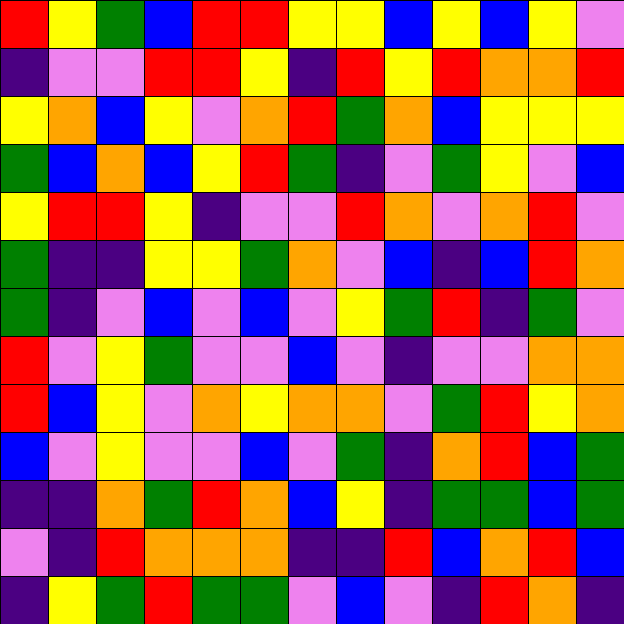[["red", "yellow", "green", "blue", "red", "red", "yellow", "yellow", "blue", "yellow", "blue", "yellow", "violet"], ["indigo", "violet", "violet", "red", "red", "yellow", "indigo", "red", "yellow", "red", "orange", "orange", "red"], ["yellow", "orange", "blue", "yellow", "violet", "orange", "red", "green", "orange", "blue", "yellow", "yellow", "yellow"], ["green", "blue", "orange", "blue", "yellow", "red", "green", "indigo", "violet", "green", "yellow", "violet", "blue"], ["yellow", "red", "red", "yellow", "indigo", "violet", "violet", "red", "orange", "violet", "orange", "red", "violet"], ["green", "indigo", "indigo", "yellow", "yellow", "green", "orange", "violet", "blue", "indigo", "blue", "red", "orange"], ["green", "indigo", "violet", "blue", "violet", "blue", "violet", "yellow", "green", "red", "indigo", "green", "violet"], ["red", "violet", "yellow", "green", "violet", "violet", "blue", "violet", "indigo", "violet", "violet", "orange", "orange"], ["red", "blue", "yellow", "violet", "orange", "yellow", "orange", "orange", "violet", "green", "red", "yellow", "orange"], ["blue", "violet", "yellow", "violet", "violet", "blue", "violet", "green", "indigo", "orange", "red", "blue", "green"], ["indigo", "indigo", "orange", "green", "red", "orange", "blue", "yellow", "indigo", "green", "green", "blue", "green"], ["violet", "indigo", "red", "orange", "orange", "orange", "indigo", "indigo", "red", "blue", "orange", "red", "blue"], ["indigo", "yellow", "green", "red", "green", "green", "violet", "blue", "violet", "indigo", "red", "orange", "indigo"]]